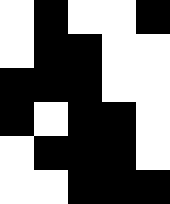[["white", "black", "white", "white", "black"], ["white", "black", "black", "white", "white"], ["black", "black", "black", "white", "white"], ["black", "white", "black", "black", "white"], ["white", "black", "black", "black", "white"], ["white", "white", "black", "black", "black"]]